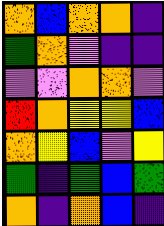[["orange", "blue", "orange", "orange", "indigo"], ["green", "orange", "violet", "indigo", "indigo"], ["violet", "violet", "orange", "orange", "violet"], ["red", "orange", "yellow", "yellow", "blue"], ["orange", "yellow", "blue", "violet", "yellow"], ["green", "indigo", "green", "blue", "green"], ["orange", "indigo", "orange", "blue", "indigo"]]